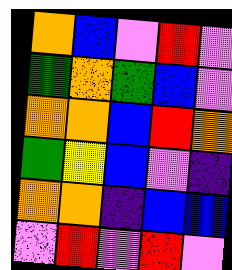[["orange", "blue", "violet", "red", "violet"], ["green", "orange", "green", "blue", "violet"], ["orange", "orange", "blue", "red", "orange"], ["green", "yellow", "blue", "violet", "indigo"], ["orange", "orange", "indigo", "blue", "blue"], ["violet", "red", "violet", "red", "violet"]]